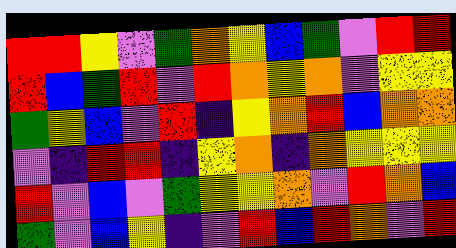[["red", "red", "yellow", "violet", "green", "orange", "yellow", "blue", "green", "violet", "red", "red"], ["red", "blue", "green", "red", "violet", "red", "orange", "yellow", "orange", "violet", "yellow", "yellow"], ["green", "yellow", "blue", "violet", "red", "indigo", "yellow", "orange", "red", "blue", "orange", "orange"], ["violet", "indigo", "red", "red", "indigo", "yellow", "orange", "indigo", "orange", "yellow", "yellow", "yellow"], ["red", "violet", "blue", "violet", "green", "yellow", "yellow", "orange", "violet", "red", "orange", "blue"], ["green", "violet", "blue", "yellow", "indigo", "violet", "red", "blue", "red", "orange", "violet", "red"]]